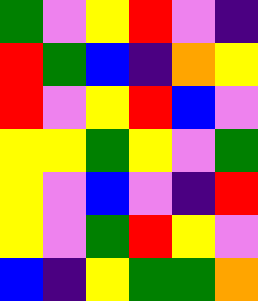[["green", "violet", "yellow", "red", "violet", "indigo"], ["red", "green", "blue", "indigo", "orange", "yellow"], ["red", "violet", "yellow", "red", "blue", "violet"], ["yellow", "yellow", "green", "yellow", "violet", "green"], ["yellow", "violet", "blue", "violet", "indigo", "red"], ["yellow", "violet", "green", "red", "yellow", "violet"], ["blue", "indigo", "yellow", "green", "green", "orange"]]